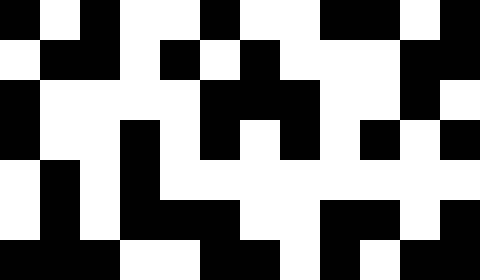[["black", "white", "black", "white", "white", "black", "white", "white", "black", "black", "white", "black"], ["white", "black", "black", "white", "black", "white", "black", "white", "white", "white", "black", "black"], ["black", "white", "white", "white", "white", "black", "black", "black", "white", "white", "black", "white"], ["black", "white", "white", "black", "white", "black", "white", "black", "white", "black", "white", "black"], ["white", "black", "white", "black", "white", "white", "white", "white", "white", "white", "white", "white"], ["white", "black", "white", "black", "black", "black", "white", "white", "black", "black", "white", "black"], ["black", "black", "black", "white", "white", "black", "black", "white", "black", "white", "black", "black"]]